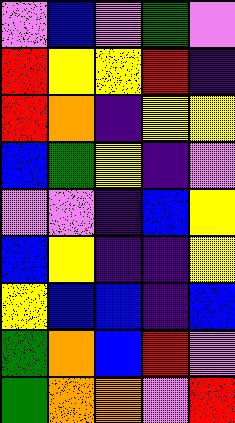[["violet", "blue", "violet", "green", "violet"], ["red", "yellow", "yellow", "red", "indigo"], ["red", "orange", "indigo", "yellow", "yellow"], ["blue", "green", "yellow", "indigo", "violet"], ["violet", "violet", "indigo", "blue", "yellow"], ["blue", "yellow", "indigo", "indigo", "yellow"], ["yellow", "blue", "blue", "indigo", "blue"], ["green", "orange", "blue", "red", "violet"], ["green", "orange", "orange", "violet", "red"]]